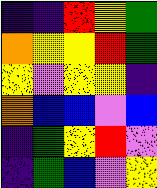[["indigo", "indigo", "red", "yellow", "green"], ["orange", "yellow", "yellow", "red", "green"], ["yellow", "violet", "yellow", "yellow", "indigo"], ["orange", "blue", "blue", "violet", "blue"], ["indigo", "green", "yellow", "red", "violet"], ["indigo", "green", "blue", "violet", "yellow"]]